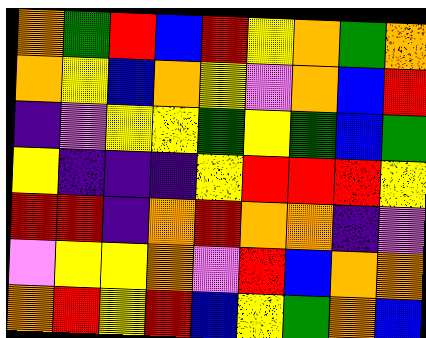[["orange", "green", "red", "blue", "red", "yellow", "orange", "green", "orange"], ["orange", "yellow", "blue", "orange", "yellow", "violet", "orange", "blue", "red"], ["indigo", "violet", "yellow", "yellow", "green", "yellow", "green", "blue", "green"], ["yellow", "indigo", "indigo", "indigo", "yellow", "red", "red", "red", "yellow"], ["red", "red", "indigo", "orange", "red", "orange", "orange", "indigo", "violet"], ["violet", "yellow", "yellow", "orange", "violet", "red", "blue", "orange", "orange"], ["orange", "red", "yellow", "red", "blue", "yellow", "green", "orange", "blue"]]